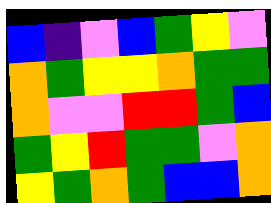[["blue", "indigo", "violet", "blue", "green", "yellow", "violet"], ["orange", "green", "yellow", "yellow", "orange", "green", "green"], ["orange", "violet", "violet", "red", "red", "green", "blue"], ["green", "yellow", "red", "green", "green", "violet", "orange"], ["yellow", "green", "orange", "green", "blue", "blue", "orange"]]